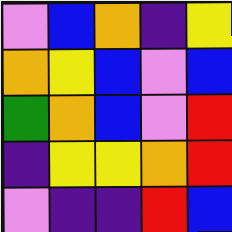[["violet", "blue", "orange", "indigo", "yellow"], ["orange", "yellow", "blue", "violet", "blue"], ["green", "orange", "blue", "violet", "red"], ["indigo", "yellow", "yellow", "orange", "red"], ["violet", "indigo", "indigo", "red", "blue"]]